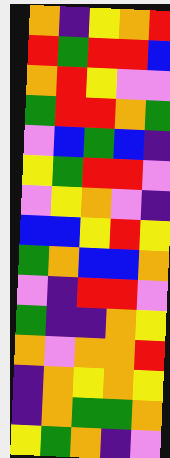[["orange", "indigo", "yellow", "orange", "red"], ["red", "green", "red", "red", "blue"], ["orange", "red", "yellow", "violet", "violet"], ["green", "red", "red", "orange", "green"], ["violet", "blue", "green", "blue", "indigo"], ["yellow", "green", "red", "red", "violet"], ["violet", "yellow", "orange", "violet", "indigo"], ["blue", "blue", "yellow", "red", "yellow"], ["green", "orange", "blue", "blue", "orange"], ["violet", "indigo", "red", "red", "violet"], ["green", "indigo", "indigo", "orange", "yellow"], ["orange", "violet", "orange", "orange", "red"], ["indigo", "orange", "yellow", "orange", "yellow"], ["indigo", "orange", "green", "green", "orange"], ["yellow", "green", "orange", "indigo", "violet"]]